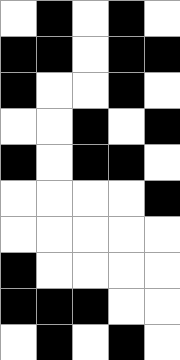[["white", "black", "white", "black", "white"], ["black", "black", "white", "black", "black"], ["black", "white", "white", "black", "white"], ["white", "white", "black", "white", "black"], ["black", "white", "black", "black", "white"], ["white", "white", "white", "white", "black"], ["white", "white", "white", "white", "white"], ["black", "white", "white", "white", "white"], ["black", "black", "black", "white", "white"], ["white", "black", "white", "black", "white"]]